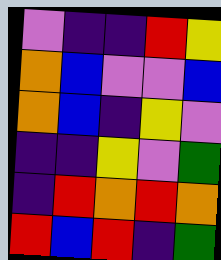[["violet", "indigo", "indigo", "red", "yellow"], ["orange", "blue", "violet", "violet", "blue"], ["orange", "blue", "indigo", "yellow", "violet"], ["indigo", "indigo", "yellow", "violet", "green"], ["indigo", "red", "orange", "red", "orange"], ["red", "blue", "red", "indigo", "green"]]